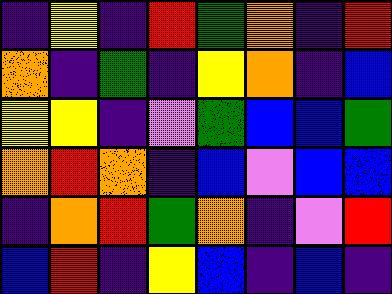[["indigo", "yellow", "indigo", "red", "green", "orange", "indigo", "red"], ["orange", "indigo", "green", "indigo", "yellow", "orange", "indigo", "blue"], ["yellow", "yellow", "indigo", "violet", "green", "blue", "blue", "green"], ["orange", "red", "orange", "indigo", "blue", "violet", "blue", "blue"], ["indigo", "orange", "red", "green", "orange", "indigo", "violet", "red"], ["blue", "red", "indigo", "yellow", "blue", "indigo", "blue", "indigo"]]